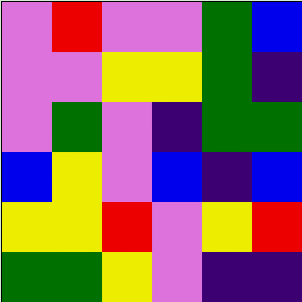[["violet", "red", "violet", "violet", "green", "blue"], ["violet", "violet", "yellow", "yellow", "green", "indigo"], ["violet", "green", "violet", "indigo", "green", "green"], ["blue", "yellow", "violet", "blue", "indigo", "blue"], ["yellow", "yellow", "red", "violet", "yellow", "red"], ["green", "green", "yellow", "violet", "indigo", "indigo"]]